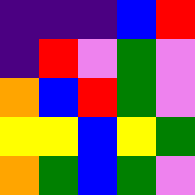[["indigo", "indigo", "indigo", "blue", "red"], ["indigo", "red", "violet", "green", "violet"], ["orange", "blue", "red", "green", "violet"], ["yellow", "yellow", "blue", "yellow", "green"], ["orange", "green", "blue", "green", "violet"]]